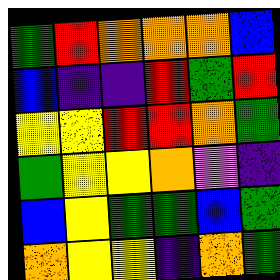[["green", "red", "orange", "orange", "orange", "blue"], ["blue", "indigo", "indigo", "red", "green", "red"], ["yellow", "yellow", "red", "red", "orange", "green"], ["green", "yellow", "yellow", "orange", "violet", "indigo"], ["blue", "yellow", "green", "green", "blue", "green"], ["orange", "yellow", "yellow", "indigo", "orange", "green"]]